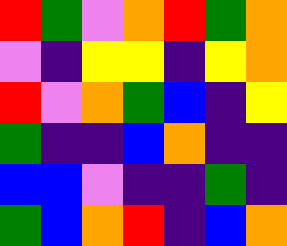[["red", "green", "violet", "orange", "red", "green", "orange"], ["violet", "indigo", "yellow", "yellow", "indigo", "yellow", "orange"], ["red", "violet", "orange", "green", "blue", "indigo", "yellow"], ["green", "indigo", "indigo", "blue", "orange", "indigo", "indigo"], ["blue", "blue", "violet", "indigo", "indigo", "green", "indigo"], ["green", "blue", "orange", "red", "indigo", "blue", "orange"]]